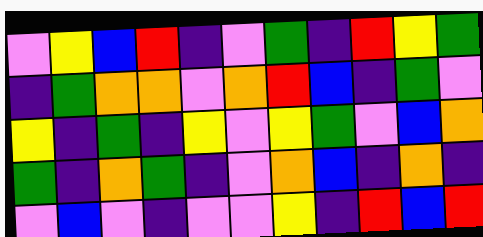[["violet", "yellow", "blue", "red", "indigo", "violet", "green", "indigo", "red", "yellow", "green"], ["indigo", "green", "orange", "orange", "violet", "orange", "red", "blue", "indigo", "green", "violet"], ["yellow", "indigo", "green", "indigo", "yellow", "violet", "yellow", "green", "violet", "blue", "orange"], ["green", "indigo", "orange", "green", "indigo", "violet", "orange", "blue", "indigo", "orange", "indigo"], ["violet", "blue", "violet", "indigo", "violet", "violet", "yellow", "indigo", "red", "blue", "red"]]